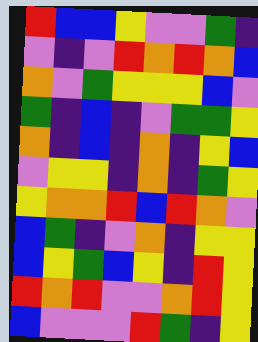[["red", "blue", "blue", "yellow", "violet", "violet", "green", "indigo"], ["violet", "indigo", "violet", "red", "orange", "red", "orange", "blue"], ["orange", "violet", "green", "yellow", "yellow", "yellow", "blue", "violet"], ["green", "indigo", "blue", "indigo", "violet", "green", "green", "yellow"], ["orange", "indigo", "blue", "indigo", "orange", "indigo", "yellow", "blue"], ["violet", "yellow", "yellow", "indigo", "orange", "indigo", "green", "yellow"], ["yellow", "orange", "orange", "red", "blue", "red", "orange", "violet"], ["blue", "green", "indigo", "violet", "orange", "indigo", "yellow", "yellow"], ["blue", "yellow", "green", "blue", "yellow", "indigo", "red", "yellow"], ["red", "orange", "red", "violet", "violet", "orange", "red", "yellow"], ["blue", "violet", "violet", "violet", "red", "green", "indigo", "yellow"]]